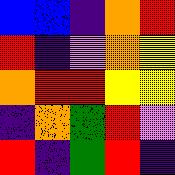[["blue", "blue", "indigo", "orange", "red"], ["red", "indigo", "violet", "orange", "yellow"], ["orange", "red", "red", "yellow", "yellow"], ["indigo", "orange", "green", "red", "violet"], ["red", "indigo", "green", "red", "indigo"]]